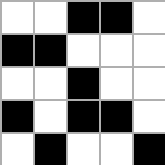[["white", "white", "black", "black", "white"], ["black", "black", "white", "white", "white"], ["white", "white", "black", "white", "white"], ["black", "white", "black", "black", "white"], ["white", "black", "white", "white", "black"]]